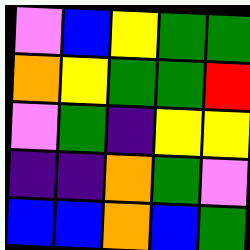[["violet", "blue", "yellow", "green", "green"], ["orange", "yellow", "green", "green", "red"], ["violet", "green", "indigo", "yellow", "yellow"], ["indigo", "indigo", "orange", "green", "violet"], ["blue", "blue", "orange", "blue", "green"]]